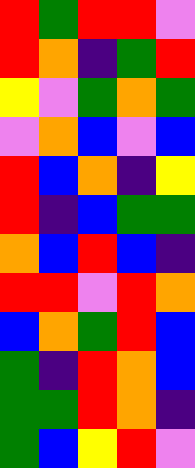[["red", "green", "red", "red", "violet"], ["red", "orange", "indigo", "green", "red"], ["yellow", "violet", "green", "orange", "green"], ["violet", "orange", "blue", "violet", "blue"], ["red", "blue", "orange", "indigo", "yellow"], ["red", "indigo", "blue", "green", "green"], ["orange", "blue", "red", "blue", "indigo"], ["red", "red", "violet", "red", "orange"], ["blue", "orange", "green", "red", "blue"], ["green", "indigo", "red", "orange", "blue"], ["green", "green", "red", "orange", "indigo"], ["green", "blue", "yellow", "red", "violet"]]